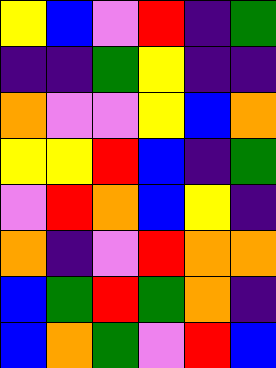[["yellow", "blue", "violet", "red", "indigo", "green"], ["indigo", "indigo", "green", "yellow", "indigo", "indigo"], ["orange", "violet", "violet", "yellow", "blue", "orange"], ["yellow", "yellow", "red", "blue", "indigo", "green"], ["violet", "red", "orange", "blue", "yellow", "indigo"], ["orange", "indigo", "violet", "red", "orange", "orange"], ["blue", "green", "red", "green", "orange", "indigo"], ["blue", "orange", "green", "violet", "red", "blue"]]